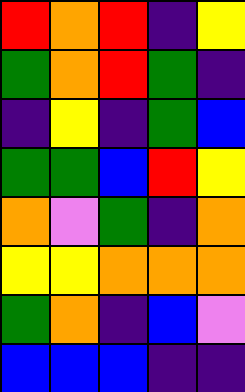[["red", "orange", "red", "indigo", "yellow"], ["green", "orange", "red", "green", "indigo"], ["indigo", "yellow", "indigo", "green", "blue"], ["green", "green", "blue", "red", "yellow"], ["orange", "violet", "green", "indigo", "orange"], ["yellow", "yellow", "orange", "orange", "orange"], ["green", "orange", "indigo", "blue", "violet"], ["blue", "blue", "blue", "indigo", "indigo"]]